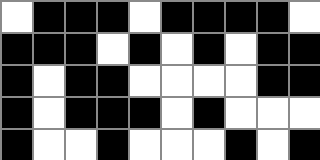[["white", "black", "black", "black", "white", "black", "black", "black", "black", "white"], ["black", "black", "black", "white", "black", "white", "black", "white", "black", "black"], ["black", "white", "black", "black", "white", "white", "white", "white", "black", "black"], ["black", "white", "black", "black", "black", "white", "black", "white", "white", "white"], ["black", "white", "white", "black", "white", "white", "white", "black", "white", "black"]]